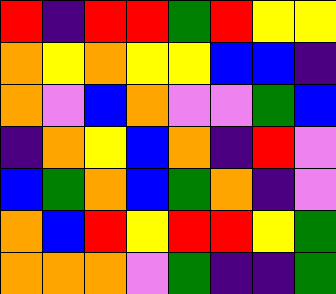[["red", "indigo", "red", "red", "green", "red", "yellow", "yellow"], ["orange", "yellow", "orange", "yellow", "yellow", "blue", "blue", "indigo"], ["orange", "violet", "blue", "orange", "violet", "violet", "green", "blue"], ["indigo", "orange", "yellow", "blue", "orange", "indigo", "red", "violet"], ["blue", "green", "orange", "blue", "green", "orange", "indigo", "violet"], ["orange", "blue", "red", "yellow", "red", "red", "yellow", "green"], ["orange", "orange", "orange", "violet", "green", "indigo", "indigo", "green"]]